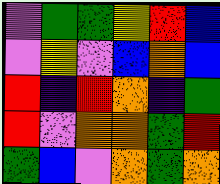[["violet", "green", "green", "yellow", "red", "blue"], ["violet", "yellow", "violet", "blue", "orange", "blue"], ["red", "indigo", "red", "orange", "indigo", "green"], ["red", "violet", "orange", "orange", "green", "red"], ["green", "blue", "violet", "orange", "green", "orange"]]